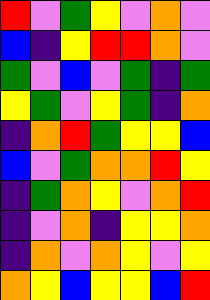[["red", "violet", "green", "yellow", "violet", "orange", "violet"], ["blue", "indigo", "yellow", "red", "red", "orange", "violet"], ["green", "violet", "blue", "violet", "green", "indigo", "green"], ["yellow", "green", "violet", "yellow", "green", "indigo", "orange"], ["indigo", "orange", "red", "green", "yellow", "yellow", "blue"], ["blue", "violet", "green", "orange", "orange", "red", "yellow"], ["indigo", "green", "orange", "yellow", "violet", "orange", "red"], ["indigo", "violet", "orange", "indigo", "yellow", "yellow", "orange"], ["indigo", "orange", "violet", "orange", "yellow", "violet", "yellow"], ["orange", "yellow", "blue", "yellow", "yellow", "blue", "red"]]